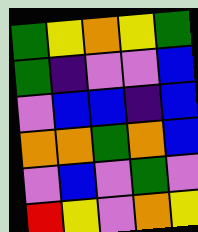[["green", "yellow", "orange", "yellow", "green"], ["green", "indigo", "violet", "violet", "blue"], ["violet", "blue", "blue", "indigo", "blue"], ["orange", "orange", "green", "orange", "blue"], ["violet", "blue", "violet", "green", "violet"], ["red", "yellow", "violet", "orange", "yellow"]]